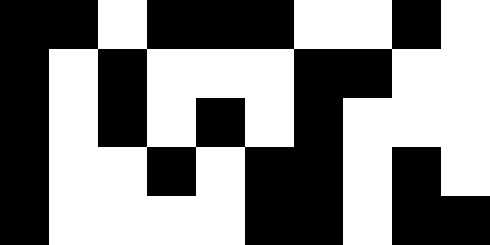[["black", "black", "white", "black", "black", "black", "white", "white", "black", "white"], ["black", "white", "black", "white", "white", "white", "black", "black", "white", "white"], ["black", "white", "black", "white", "black", "white", "black", "white", "white", "white"], ["black", "white", "white", "black", "white", "black", "black", "white", "black", "white"], ["black", "white", "white", "white", "white", "black", "black", "white", "black", "black"]]